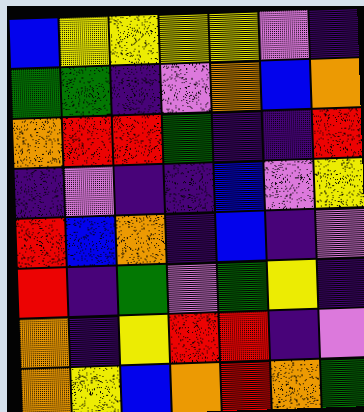[["blue", "yellow", "yellow", "yellow", "yellow", "violet", "indigo"], ["green", "green", "indigo", "violet", "orange", "blue", "orange"], ["orange", "red", "red", "green", "indigo", "indigo", "red"], ["indigo", "violet", "indigo", "indigo", "blue", "violet", "yellow"], ["red", "blue", "orange", "indigo", "blue", "indigo", "violet"], ["red", "indigo", "green", "violet", "green", "yellow", "indigo"], ["orange", "indigo", "yellow", "red", "red", "indigo", "violet"], ["orange", "yellow", "blue", "orange", "red", "orange", "green"]]